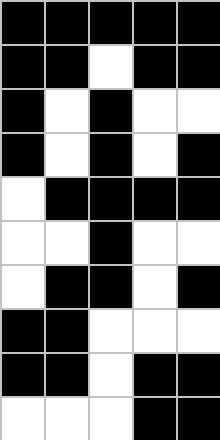[["black", "black", "black", "black", "black"], ["black", "black", "white", "black", "black"], ["black", "white", "black", "white", "white"], ["black", "white", "black", "white", "black"], ["white", "black", "black", "black", "black"], ["white", "white", "black", "white", "white"], ["white", "black", "black", "white", "black"], ["black", "black", "white", "white", "white"], ["black", "black", "white", "black", "black"], ["white", "white", "white", "black", "black"]]